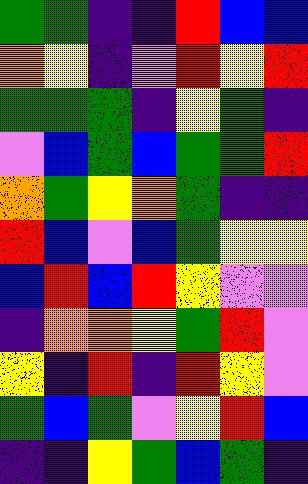[["green", "green", "indigo", "indigo", "red", "blue", "blue"], ["orange", "yellow", "indigo", "violet", "red", "yellow", "red"], ["green", "green", "green", "indigo", "yellow", "green", "indigo"], ["violet", "blue", "green", "blue", "green", "green", "red"], ["orange", "green", "yellow", "orange", "green", "indigo", "indigo"], ["red", "blue", "violet", "blue", "green", "yellow", "yellow"], ["blue", "red", "blue", "red", "yellow", "violet", "violet"], ["indigo", "orange", "orange", "yellow", "green", "red", "violet"], ["yellow", "indigo", "red", "indigo", "red", "yellow", "violet"], ["green", "blue", "green", "violet", "yellow", "red", "blue"], ["indigo", "indigo", "yellow", "green", "blue", "green", "indigo"]]